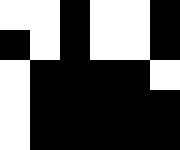[["white", "white", "black", "white", "white", "black"], ["black", "white", "black", "white", "white", "black"], ["white", "black", "black", "black", "black", "white"], ["white", "black", "black", "black", "black", "black"], ["white", "black", "black", "black", "black", "black"]]